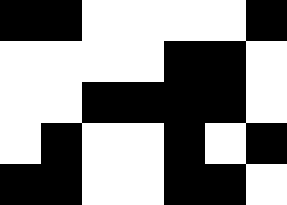[["black", "black", "white", "white", "white", "white", "black"], ["white", "white", "white", "white", "black", "black", "white"], ["white", "white", "black", "black", "black", "black", "white"], ["white", "black", "white", "white", "black", "white", "black"], ["black", "black", "white", "white", "black", "black", "white"]]